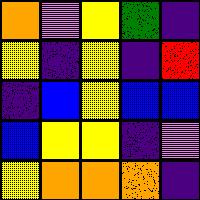[["orange", "violet", "yellow", "green", "indigo"], ["yellow", "indigo", "yellow", "indigo", "red"], ["indigo", "blue", "yellow", "blue", "blue"], ["blue", "yellow", "yellow", "indigo", "violet"], ["yellow", "orange", "orange", "orange", "indigo"]]